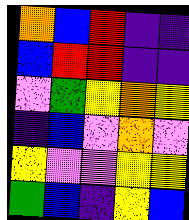[["orange", "blue", "red", "indigo", "indigo"], ["blue", "red", "red", "indigo", "indigo"], ["violet", "green", "yellow", "orange", "yellow"], ["indigo", "blue", "violet", "orange", "violet"], ["yellow", "violet", "violet", "yellow", "yellow"], ["green", "blue", "indigo", "yellow", "blue"]]